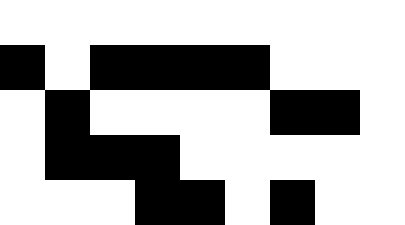[["white", "white", "white", "white", "white", "white", "white", "white", "white"], ["black", "white", "black", "black", "black", "black", "white", "white", "white"], ["white", "black", "white", "white", "white", "white", "black", "black", "white"], ["white", "black", "black", "black", "white", "white", "white", "white", "white"], ["white", "white", "white", "black", "black", "white", "black", "white", "white"]]